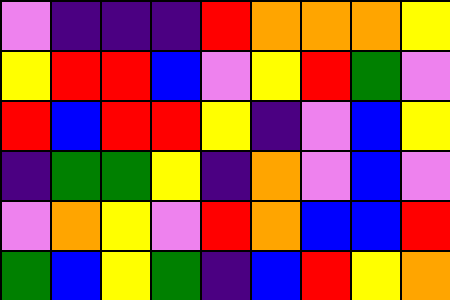[["violet", "indigo", "indigo", "indigo", "red", "orange", "orange", "orange", "yellow"], ["yellow", "red", "red", "blue", "violet", "yellow", "red", "green", "violet"], ["red", "blue", "red", "red", "yellow", "indigo", "violet", "blue", "yellow"], ["indigo", "green", "green", "yellow", "indigo", "orange", "violet", "blue", "violet"], ["violet", "orange", "yellow", "violet", "red", "orange", "blue", "blue", "red"], ["green", "blue", "yellow", "green", "indigo", "blue", "red", "yellow", "orange"]]